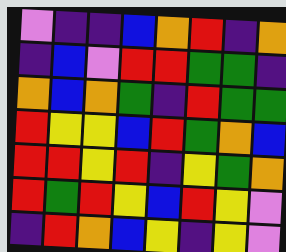[["violet", "indigo", "indigo", "blue", "orange", "red", "indigo", "orange"], ["indigo", "blue", "violet", "red", "red", "green", "green", "indigo"], ["orange", "blue", "orange", "green", "indigo", "red", "green", "green"], ["red", "yellow", "yellow", "blue", "red", "green", "orange", "blue"], ["red", "red", "yellow", "red", "indigo", "yellow", "green", "orange"], ["red", "green", "red", "yellow", "blue", "red", "yellow", "violet"], ["indigo", "red", "orange", "blue", "yellow", "indigo", "yellow", "violet"]]